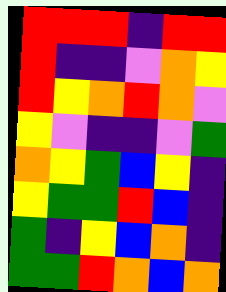[["red", "red", "red", "indigo", "red", "red"], ["red", "indigo", "indigo", "violet", "orange", "yellow"], ["red", "yellow", "orange", "red", "orange", "violet"], ["yellow", "violet", "indigo", "indigo", "violet", "green"], ["orange", "yellow", "green", "blue", "yellow", "indigo"], ["yellow", "green", "green", "red", "blue", "indigo"], ["green", "indigo", "yellow", "blue", "orange", "indigo"], ["green", "green", "red", "orange", "blue", "orange"]]